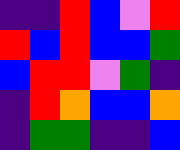[["indigo", "indigo", "red", "blue", "violet", "red"], ["red", "blue", "red", "blue", "blue", "green"], ["blue", "red", "red", "violet", "green", "indigo"], ["indigo", "red", "orange", "blue", "blue", "orange"], ["indigo", "green", "green", "indigo", "indigo", "blue"]]